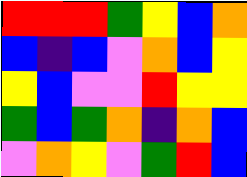[["red", "red", "red", "green", "yellow", "blue", "orange"], ["blue", "indigo", "blue", "violet", "orange", "blue", "yellow"], ["yellow", "blue", "violet", "violet", "red", "yellow", "yellow"], ["green", "blue", "green", "orange", "indigo", "orange", "blue"], ["violet", "orange", "yellow", "violet", "green", "red", "blue"]]